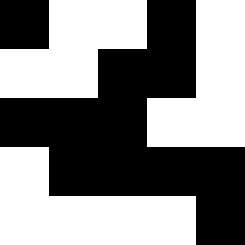[["black", "white", "white", "black", "white"], ["white", "white", "black", "black", "white"], ["black", "black", "black", "white", "white"], ["white", "black", "black", "black", "black"], ["white", "white", "white", "white", "black"]]